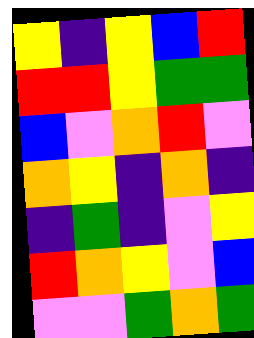[["yellow", "indigo", "yellow", "blue", "red"], ["red", "red", "yellow", "green", "green"], ["blue", "violet", "orange", "red", "violet"], ["orange", "yellow", "indigo", "orange", "indigo"], ["indigo", "green", "indigo", "violet", "yellow"], ["red", "orange", "yellow", "violet", "blue"], ["violet", "violet", "green", "orange", "green"]]